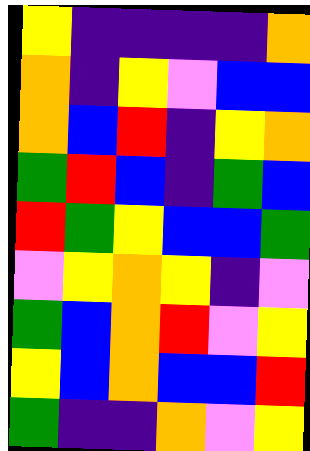[["yellow", "indigo", "indigo", "indigo", "indigo", "orange"], ["orange", "indigo", "yellow", "violet", "blue", "blue"], ["orange", "blue", "red", "indigo", "yellow", "orange"], ["green", "red", "blue", "indigo", "green", "blue"], ["red", "green", "yellow", "blue", "blue", "green"], ["violet", "yellow", "orange", "yellow", "indigo", "violet"], ["green", "blue", "orange", "red", "violet", "yellow"], ["yellow", "blue", "orange", "blue", "blue", "red"], ["green", "indigo", "indigo", "orange", "violet", "yellow"]]